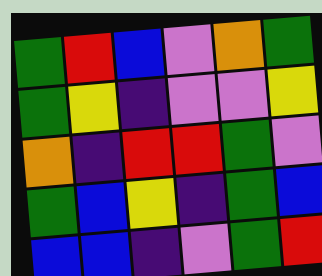[["green", "red", "blue", "violet", "orange", "green"], ["green", "yellow", "indigo", "violet", "violet", "yellow"], ["orange", "indigo", "red", "red", "green", "violet"], ["green", "blue", "yellow", "indigo", "green", "blue"], ["blue", "blue", "indigo", "violet", "green", "red"]]